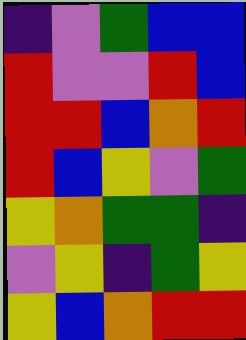[["indigo", "violet", "green", "blue", "blue"], ["red", "violet", "violet", "red", "blue"], ["red", "red", "blue", "orange", "red"], ["red", "blue", "yellow", "violet", "green"], ["yellow", "orange", "green", "green", "indigo"], ["violet", "yellow", "indigo", "green", "yellow"], ["yellow", "blue", "orange", "red", "red"]]